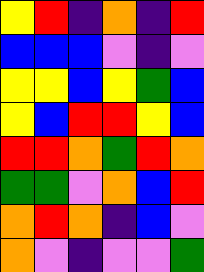[["yellow", "red", "indigo", "orange", "indigo", "red"], ["blue", "blue", "blue", "violet", "indigo", "violet"], ["yellow", "yellow", "blue", "yellow", "green", "blue"], ["yellow", "blue", "red", "red", "yellow", "blue"], ["red", "red", "orange", "green", "red", "orange"], ["green", "green", "violet", "orange", "blue", "red"], ["orange", "red", "orange", "indigo", "blue", "violet"], ["orange", "violet", "indigo", "violet", "violet", "green"]]